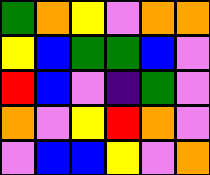[["green", "orange", "yellow", "violet", "orange", "orange"], ["yellow", "blue", "green", "green", "blue", "violet"], ["red", "blue", "violet", "indigo", "green", "violet"], ["orange", "violet", "yellow", "red", "orange", "violet"], ["violet", "blue", "blue", "yellow", "violet", "orange"]]